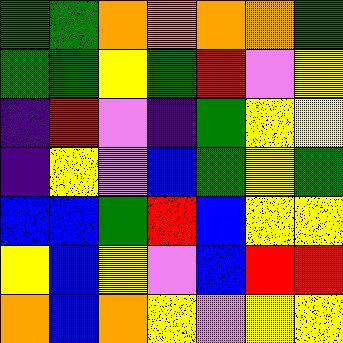[["green", "green", "orange", "orange", "orange", "orange", "green"], ["green", "green", "yellow", "green", "red", "violet", "yellow"], ["indigo", "red", "violet", "indigo", "green", "yellow", "yellow"], ["indigo", "yellow", "violet", "blue", "green", "yellow", "green"], ["blue", "blue", "green", "red", "blue", "yellow", "yellow"], ["yellow", "blue", "yellow", "violet", "blue", "red", "red"], ["orange", "blue", "orange", "yellow", "violet", "yellow", "yellow"]]